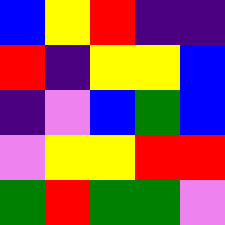[["blue", "yellow", "red", "indigo", "indigo"], ["red", "indigo", "yellow", "yellow", "blue"], ["indigo", "violet", "blue", "green", "blue"], ["violet", "yellow", "yellow", "red", "red"], ["green", "red", "green", "green", "violet"]]